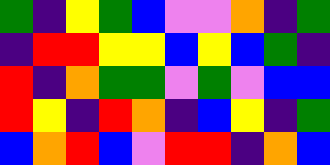[["green", "indigo", "yellow", "green", "blue", "violet", "violet", "orange", "indigo", "green"], ["indigo", "red", "red", "yellow", "yellow", "blue", "yellow", "blue", "green", "indigo"], ["red", "indigo", "orange", "green", "green", "violet", "green", "violet", "blue", "blue"], ["red", "yellow", "indigo", "red", "orange", "indigo", "blue", "yellow", "indigo", "green"], ["blue", "orange", "red", "blue", "violet", "red", "red", "indigo", "orange", "blue"]]